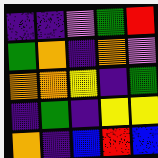[["indigo", "indigo", "violet", "green", "red"], ["green", "orange", "indigo", "orange", "violet"], ["orange", "orange", "yellow", "indigo", "green"], ["indigo", "green", "indigo", "yellow", "yellow"], ["orange", "indigo", "blue", "red", "blue"]]